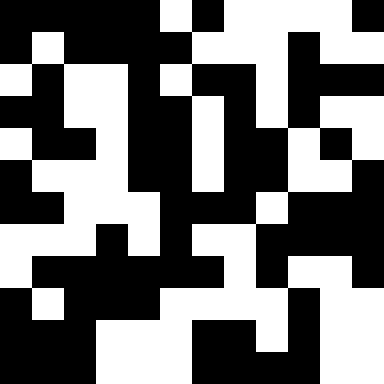[["black", "black", "black", "black", "black", "white", "black", "white", "white", "white", "white", "black"], ["black", "white", "black", "black", "black", "black", "white", "white", "white", "black", "white", "white"], ["white", "black", "white", "white", "black", "white", "black", "black", "white", "black", "black", "black"], ["black", "black", "white", "white", "black", "black", "white", "black", "white", "black", "white", "white"], ["white", "black", "black", "white", "black", "black", "white", "black", "black", "white", "black", "white"], ["black", "white", "white", "white", "black", "black", "white", "black", "black", "white", "white", "black"], ["black", "black", "white", "white", "white", "black", "black", "black", "white", "black", "black", "black"], ["white", "white", "white", "black", "white", "black", "white", "white", "black", "black", "black", "black"], ["white", "black", "black", "black", "black", "black", "black", "white", "black", "white", "white", "black"], ["black", "white", "black", "black", "black", "white", "white", "white", "white", "black", "white", "white"], ["black", "black", "black", "white", "white", "white", "black", "black", "white", "black", "white", "white"], ["black", "black", "black", "white", "white", "white", "black", "black", "black", "black", "white", "white"]]